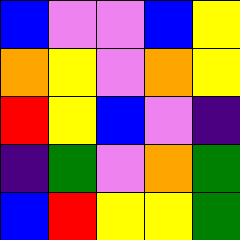[["blue", "violet", "violet", "blue", "yellow"], ["orange", "yellow", "violet", "orange", "yellow"], ["red", "yellow", "blue", "violet", "indigo"], ["indigo", "green", "violet", "orange", "green"], ["blue", "red", "yellow", "yellow", "green"]]